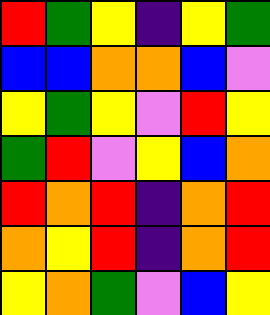[["red", "green", "yellow", "indigo", "yellow", "green"], ["blue", "blue", "orange", "orange", "blue", "violet"], ["yellow", "green", "yellow", "violet", "red", "yellow"], ["green", "red", "violet", "yellow", "blue", "orange"], ["red", "orange", "red", "indigo", "orange", "red"], ["orange", "yellow", "red", "indigo", "orange", "red"], ["yellow", "orange", "green", "violet", "blue", "yellow"]]